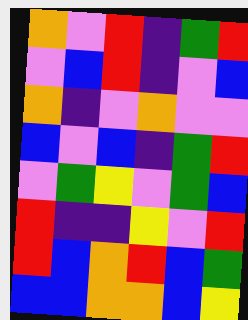[["orange", "violet", "red", "indigo", "green", "red"], ["violet", "blue", "red", "indigo", "violet", "blue"], ["orange", "indigo", "violet", "orange", "violet", "violet"], ["blue", "violet", "blue", "indigo", "green", "red"], ["violet", "green", "yellow", "violet", "green", "blue"], ["red", "indigo", "indigo", "yellow", "violet", "red"], ["red", "blue", "orange", "red", "blue", "green"], ["blue", "blue", "orange", "orange", "blue", "yellow"]]